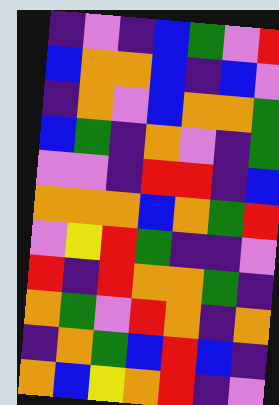[["indigo", "violet", "indigo", "blue", "green", "violet", "red"], ["blue", "orange", "orange", "blue", "indigo", "blue", "violet"], ["indigo", "orange", "violet", "blue", "orange", "orange", "green"], ["blue", "green", "indigo", "orange", "violet", "indigo", "green"], ["violet", "violet", "indigo", "red", "red", "indigo", "blue"], ["orange", "orange", "orange", "blue", "orange", "green", "red"], ["violet", "yellow", "red", "green", "indigo", "indigo", "violet"], ["red", "indigo", "red", "orange", "orange", "green", "indigo"], ["orange", "green", "violet", "red", "orange", "indigo", "orange"], ["indigo", "orange", "green", "blue", "red", "blue", "indigo"], ["orange", "blue", "yellow", "orange", "red", "indigo", "violet"]]